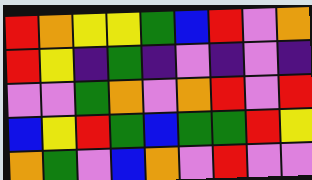[["red", "orange", "yellow", "yellow", "green", "blue", "red", "violet", "orange"], ["red", "yellow", "indigo", "green", "indigo", "violet", "indigo", "violet", "indigo"], ["violet", "violet", "green", "orange", "violet", "orange", "red", "violet", "red"], ["blue", "yellow", "red", "green", "blue", "green", "green", "red", "yellow"], ["orange", "green", "violet", "blue", "orange", "violet", "red", "violet", "violet"]]